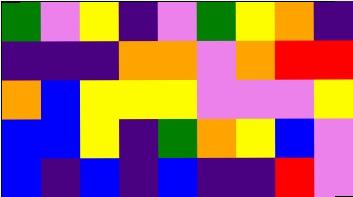[["green", "violet", "yellow", "indigo", "violet", "green", "yellow", "orange", "indigo"], ["indigo", "indigo", "indigo", "orange", "orange", "violet", "orange", "red", "red"], ["orange", "blue", "yellow", "yellow", "yellow", "violet", "violet", "violet", "yellow"], ["blue", "blue", "yellow", "indigo", "green", "orange", "yellow", "blue", "violet"], ["blue", "indigo", "blue", "indigo", "blue", "indigo", "indigo", "red", "violet"]]